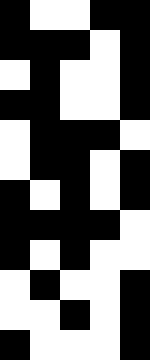[["black", "white", "white", "black", "black"], ["black", "black", "black", "white", "black"], ["white", "black", "white", "white", "black"], ["black", "black", "white", "white", "black"], ["white", "black", "black", "black", "white"], ["white", "black", "black", "white", "black"], ["black", "white", "black", "white", "black"], ["black", "black", "black", "black", "white"], ["black", "white", "black", "white", "white"], ["white", "black", "white", "white", "black"], ["white", "white", "black", "white", "black"], ["black", "white", "white", "white", "black"]]